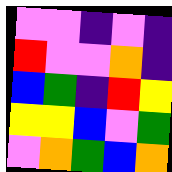[["violet", "violet", "indigo", "violet", "indigo"], ["red", "violet", "violet", "orange", "indigo"], ["blue", "green", "indigo", "red", "yellow"], ["yellow", "yellow", "blue", "violet", "green"], ["violet", "orange", "green", "blue", "orange"]]